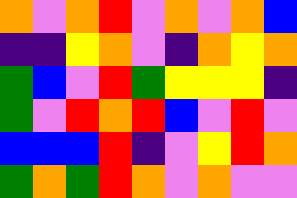[["orange", "violet", "orange", "red", "violet", "orange", "violet", "orange", "blue"], ["indigo", "indigo", "yellow", "orange", "violet", "indigo", "orange", "yellow", "orange"], ["green", "blue", "violet", "red", "green", "yellow", "yellow", "yellow", "indigo"], ["green", "violet", "red", "orange", "red", "blue", "violet", "red", "violet"], ["blue", "blue", "blue", "red", "indigo", "violet", "yellow", "red", "orange"], ["green", "orange", "green", "red", "orange", "violet", "orange", "violet", "violet"]]